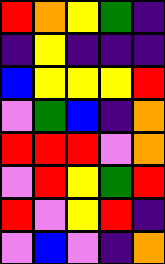[["red", "orange", "yellow", "green", "indigo"], ["indigo", "yellow", "indigo", "indigo", "indigo"], ["blue", "yellow", "yellow", "yellow", "red"], ["violet", "green", "blue", "indigo", "orange"], ["red", "red", "red", "violet", "orange"], ["violet", "red", "yellow", "green", "red"], ["red", "violet", "yellow", "red", "indigo"], ["violet", "blue", "violet", "indigo", "orange"]]